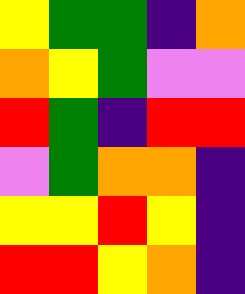[["yellow", "green", "green", "indigo", "orange"], ["orange", "yellow", "green", "violet", "violet"], ["red", "green", "indigo", "red", "red"], ["violet", "green", "orange", "orange", "indigo"], ["yellow", "yellow", "red", "yellow", "indigo"], ["red", "red", "yellow", "orange", "indigo"]]